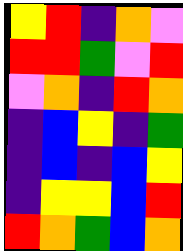[["yellow", "red", "indigo", "orange", "violet"], ["red", "red", "green", "violet", "red"], ["violet", "orange", "indigo", "red", "orange"], ["indigo", "blue", "yellow", "indigo", "green"], ["indigo", "blue", "indigo", "blue", "yellow"], ["indigo", "yellow", "yellow", "blue", "red"], ["red", "orange", "green", "blue", "orange"]]